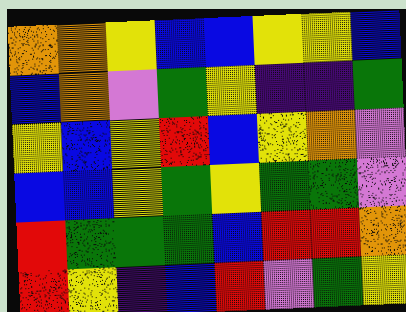[["orange", "orange", "yellow", "blue", "blue", "yellow", "yellow", "blue"], ["blue", "orange", "violet", "green", "yellow", "indigo", "indigo", "green"], ["yellow", "blue", "yellow", "red", "blue", "yellow", "orange", "violet"], ["blue", "blue", "yellow", "green", "yellow", "green", "green", "violet"], ["red", "green", "green", "green", "blue", "red", "red", "orange"], ["red", "yellow", "indigo", "blue", "red", "violet", "green", "yellow"]]